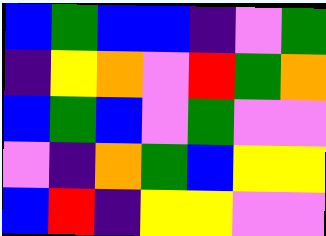[["blue", "green", "blue", "blue", "indigo", "violet", "green"], ["indigo", "yellow", "orange", "violet", "red", "green", "orange"], ["blue", "green", "blue", "violet", "green", "violet", "violet"], ["violet", "indigo", "orange", "green", "blue", "yellow", "yellow"], ["blue", "red", "indigo", "yellow", "yellow", "violet", "violet"]]